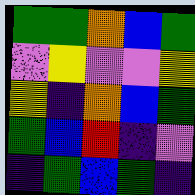[["green", "green", "orange", "blue", "green"], ["violet", "yellow", "violet", "violet", "yellow"], ["yellow", "indigo", "orange", "blue", "green"], ["green", "blue", "red", "indigo", "violet"], ["indigo", "green", "blue", "green", "indigo"]]